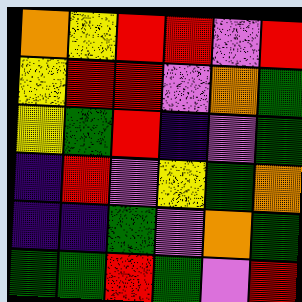[["orange", "yellow", "red", "red", "violet", "red"], ["yellow", "red", "red", "violet", "orange", "green"], ["yellow", "green", "red", "indigo", "violet", "green"], ["indigo", "red", "violet", "yellow", "green", "orange"], ["indigo", "indigo", "green", "violet", "orange", "green"], ["green", "green", "red", "green", "violet", "red"]]